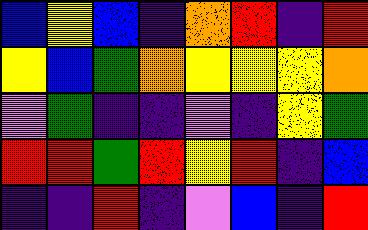[["blue", "yellow", "blue", "indigo", "orange", "red", "indigo", "red"], ["yellow", "blue", "green", "orange", "yellow", "yellow", "yellow", "orange"], ["violet", "green", "indigo", "indigo", "violet", "indigo", "yellow", "green"], ["red", "red", "green", "red", "yellow", "red", "indigo", "blue"], ["indigo", "indigo", "red", "indigo", "violet", "blue", "indigo", "red"]]